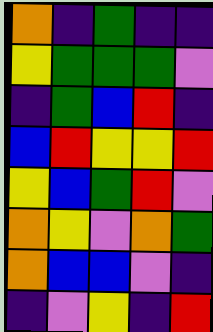[["orange", "indigo", "green", "indigo", "indigo"], ["yellow", "green", "green", "green", "violet"], ["indigo", "green", "blue", "red", "indigo"], ["blue", "red", "yellow", "yellow", "red"], ["yellow", "blue", "green", "red", "violet"], ["orange", "yellow", "violet", "orange", "green"], ["orange", "blue", "blue", "violet", "indigo"], ["indigo", "violet", "yellow", "indigo", "red"]]